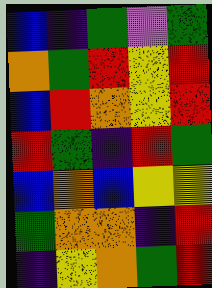[["blue", "indigo", "green", "violet", "green"], ["orange", "green", "red", "yellow", "red"], ["blue", "red", "orange", "yellow", "red"], ["red", "green", "indigo", "red", "green"], ["blue", "orange", "blue", "yellow", "yellow"], ["green", "orange", "orange", "indigo", "red"], ["indigo", "yellow", "orange", "green", "red"]]